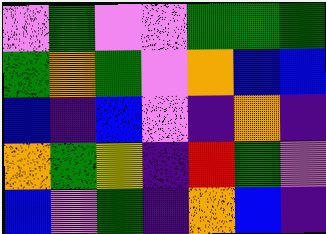[["violet", "green", "violet", "violet", "green", "green", "green"], ["green", "orange", "green", "violet", "orange", "blue", "blue"], ["blue", "indigo", "blue", "violet", "indigo", "orange", "indigo"], ["orange", "green", "yellow", "indigo", "red", "green", "violet"], ["blue", "violet", "green", "indigo", "orange", "blue", "indigo"]]